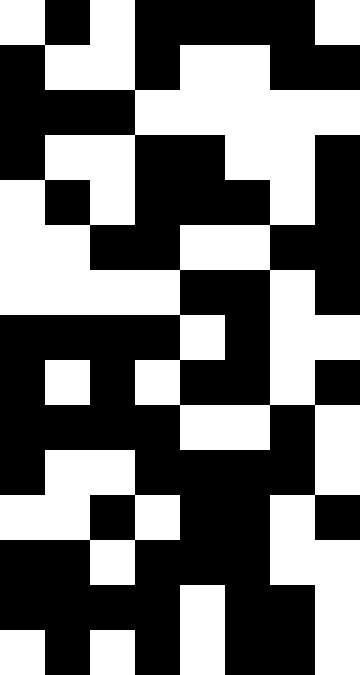[["white", "black", "white", "black", "black", "black", "black", "white"], ["black", "white", "white", "black", "white", "white", "black", "black"], ["black", "black", "black", "white", "white", "white", "white", "white"], ["black", "white", "white", "black", "black", "white", "white", "black"], ["white", "black", "white", "black", "black", "black", "white", "black"], ["white", "white", "black", "black", "white", "white", "black", "black"], ["white", "white", "white", "white", "black", "black", "white", "black"], ["black", "black", "black", "black", "white", "black", "white", "white"], ["black", "white", "black", "white", "black", "black", "white", "black"], ["black", "black", "black", "black", "white", "white", "black", "white"], ["black", "white", "white", "black", "black", "black", "black", "white"], ["white", "white", "black", "white", "black", "black", "white", "black"], ["black", "black", "white", "black", "black", "black", "white", "white"], ["black", "black", "black", "black", "white", "black", "black", "white"], ["white", "black", "white", "black", "white", "black", "black", "white"]]